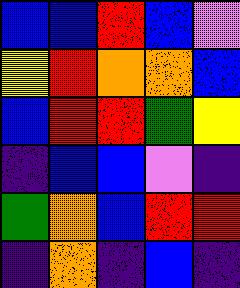[["blue", "blue", "red", "blue", "violet"], ["yellow", "red", "orange", "orange", "blue"], ["blue", "red", "red", "green", "yellow"], ["indigo", "blue", "blue", "violet", "indigo"], ["green", "orange", "blue", "red", "red"], ["indigo", "orange", "indigo", "blue", "indigo"]]